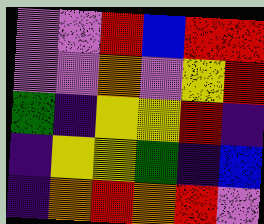[["violet", "violet", "red", "blue", "red", "red"], ["violet", "violet", "orange", "violet", "yellow", "red"], ["green", "indigo", "yellow", "yellow", "red", "indigo"], ["indigo", "yellow", "yellow", "green", "indigo", "blue"], ["indigo", "orange", "red", "orange", "red", "violet"]]